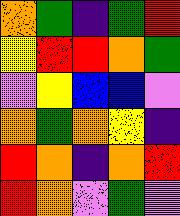[["orange", "green", "indigo", "green", "red"], ["yellow", "red", "red", "orange", "green"], ["violet", "yellow", "blue", "blue", "violet"], ["orange", "green", "orange", "yellow", "indigo"], ["red", "orange", "indigo", "orange", "red"], ["red", "orange", "violet", "green", "violet"]]